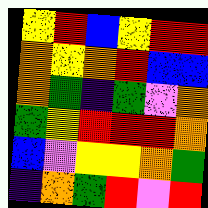[["yellow", "red", "blue", "yellow", "red", "red"], ["orange", "yellow", "orange", "red", "blue", "blue"], ["orange", "green", "indigo", "green", "violet", "orange"], ["green", "yellow", "red", "red", "red", "orange"], ["blue", "violet", "yellow", "yellow", "orange", "green"], ["indigo", "orange", "green", "red", "violet", "red"]]